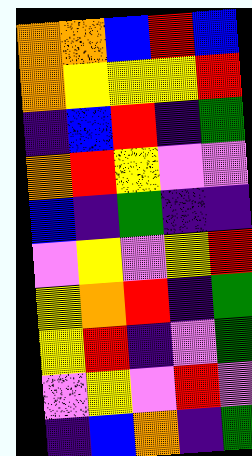[["orange", "orange", "blue", "red", "blue"], ["orange", "yellow", "yellow", "yellow", "red"], ["indigo", "blue", "red", "indigo", "green"], ["orange", "red", "yellow", "violet", "violet"], ["blue", "indigo", "green", "indigo", "indigo"], ["violet", "yellow", "violet", "yellow", "red"], ["yellow", "orange", "red", "indigo", "green"], ["yellow", "red", "indigo", "violet", "green"], ["violet", "yellow", "violet", "red", "violet"], ["indigo", "blue", "orange", "indigo", "green"]]